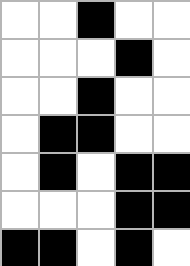[["white", "white", "black", "white", "white"], ["white", "white", "white", "black", "white"], ["white", "white", "black", "white", "white"], ["white", "black", "black", "white", "white"], ["white", "black", "white", "black", "black"], ["white", "white", "white", "black", "black"], ["black", "black", "white", "black", "white"]]